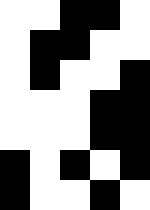[["white", "white", "black", "black", "white"], ["white", "black", "black", "white", "white"], ["white", "black", "white", "white", "black"], ["white", "white", "white", "black", "black"], ["white", "white", "white", "black", "black"], ["black", "white", "black", "white", "black"], ["black", "white", "white", "black", "white"]]